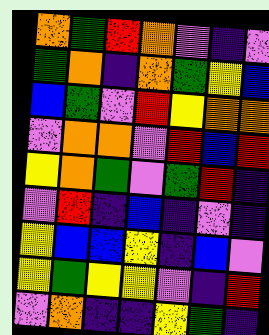[["orange", "green", "red", "orange", "violet", "indigo", "violet"], ["green", "orange", "indigo", "orange", "green", "yellow", "blue"], ["blue", "green", "violet", "red", "yellow", "orange", "orange"], ["violet", "orange", "orange", "violet", "red", "blue", "red"], ["yellow", "orange", "green", "violet", "green", "red", "indigo"], ["violet", "red", "indigo", "blue", "indigo", "violet", "indigo"], ["yellow", "blue", "blue", "yellow", "indigo", "blue", "violet"], ["yellow", "green", "yellow", "yellow", "violet", "indigo", "red"], ["violet", "orange", "indigo", "indigo", "yellow", "green", "indigo"]]